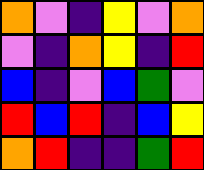[["orange", "violet", "indigo", "yellow", "violet", "orange"], ["violet", "indigo", "orange", "yellow", "indigo", "red"], ["blue", "indigo", "violet", "blue", "green", "violet"], ["red", "blue", "red", "indigo", "blue", "yellow"], ["orange", "red", "indigo", "indigo", "green", "red"]]